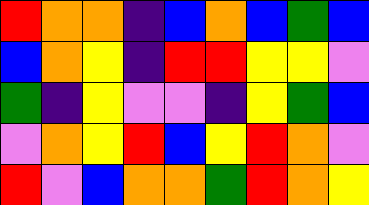[["red", "orange", "orange", "indigo", "blue", "orange", "blue", "green", "blue"], ["blue", "orange", "yellow", "indigo", "red", "red", "yellow", "yellow", "violet"], ["green", "indigo", "yellow", "violet", "violet", "indigo", "yellow", "green", "blue"], ["violet", "orange", "yellow", "red", "blue", "yellow", "red", "orange", "violet"], ["red", "violet", "blue", "orange", "orange", "green", "red", "orange", "yellow"]]